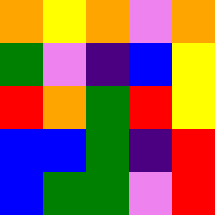[["orange", "yellow", "orange", "violet", "orange"], ["green", "violet", "indigo", "blue", "yellow"], ["red", "orange", "green", "red", "yellow"], ["blue", "blue", "green", "indigo", "red"], ["blue", "green", "green", "violet", "red"]]